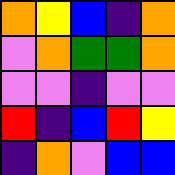[["orange", "yellow", "blue", "indigo", "orange"], ["violet", "orange", "green", "green", "orange"], ["violet", "violet", "indigo", "violet", "violet"], ["red", "indigo", "blue", "red", "yellow"], ["indigo", "orange", "violet", "blue", "blue"]]